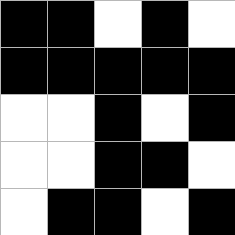[["black", "black", "white", "black", "white"], ["black", "black", "black", "black", "black"], ["white", "white", "black", "white", "black"], ["white", "white", "black", "black", "white"], ["white", "black", "black", "white", "black"]]